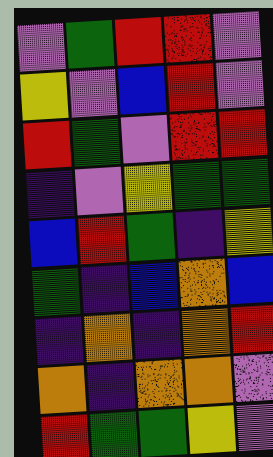[["violet", "green", "red", "red", "violet"], ["yellow", "violet", "blue", "red", "violet"], ["red", "green", "violet", "red", "red"], ["indigo", "violet", "yellow", "green", "green"], ["blue", "red", "green", "indigo", "yellow"], ["green", "indigo", "blue", "orange", "blue"], ["indigo", "orange", "indigo", "orange", "red"], ["orange", "indigo", "orange", "orange", "violet"], ["red", "green", "green", "yellow", "violet"]]